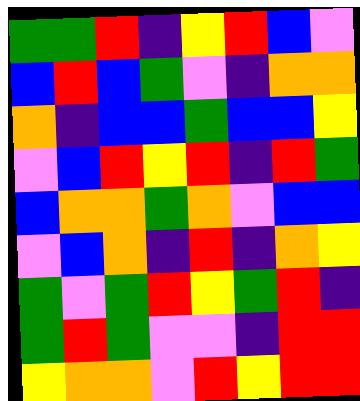[["green", "green", "red", "indigo", "yellow", "red", "blue", "violet"], ["blue", "red", "blue", "green", "violet", "indigo", "orange", "orange"], ["orange", "indigo", "blue", "blue", "green", "blue", "blue", "yellow"], ["violet", "blue", "red", "yellow", "red", "indigo", "red", "green"], ["blue", "orange", "orange", "green", "orange", "violet", "blue", "blue"], ["violet", "blue", "orange", "indigo", "red", "indigo", "orange", "yellow"], ["green", "violet", "green", "red", "yellow", "green", "red", "indigo"], ["green", "red", "green", "violet", "violet", "indigo", "red", "red"], ["yellow", "orange", "orange", "violet", "red", "yellow", "red", "red"]]